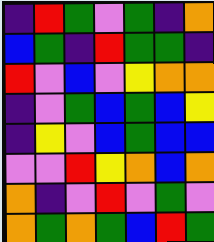[["indigo", "red", "green", "violet", "green", "indigo", "orange"], ["blue", "green", "indigo", "red", "green", "green", "indigo"], ["red", "violet", "blue", "violet", "yellow", "orange", "orange"], ["indigo", "violet", "green", "blue", "green", "blue", "yellow"], ["indigo", "yellow", "violet", "blue", "green", "blue", "blue"], ["violet", "violet", "red", "yellow", "orange", "blue", "orange"], ["orange", "indigo", "violet", "red", "violet", "green", "violet"], ["orange", "green", "orange", "green", "blue", "red", "green"]]